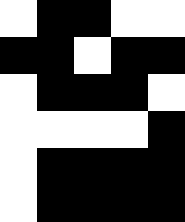[["white", "black", "black", "white", "white"], ["black", "black", "white", "black", "black"], ["white", "black", "black", "black", "white"], ["white", "white", "white", "white", "black"], ["white", "black", "black", "black", "black"], ["white", "black", "black", "black", "black"]]